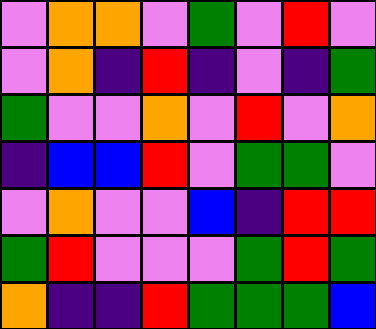[["violet", "orange", "orange", "violet", "green", "violet", "red", "violet"], ["violet", "orange", "indigo", "red", "indigo", "violet", "indigo", "green"], ["green", "violet", "violet", "orange", "violet", "red", "violet", "orange"], ["indigo", "blue", "blue", "red", "violet", "green", "green", "violet"], ["violet", "orange", "violet", "violet", "blue", "indigo", "red", "red"], ["green", "red", "violet", "violet", "violet", "green", "red", "green"], ["orange", "indigo", "indigo", "red", "green", "green", "green", "blue"]]